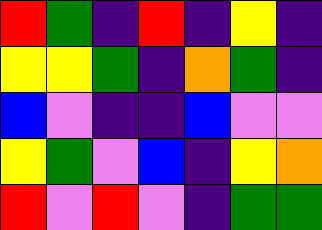[["red", "green", "indigo", "red", "indigo", "yellow", "indigo"], ["yellow", "yellow", "green", "indigo", "orange", "green", "indigo"], ["blue", "violet", "indigo", "indigo", "blue", "violet", "violet"], ["yellow", "green", "violet", "blue", "indigo", "yellow", "orange"], ["red", "violet", "red", "violet", "indigo", "green", "green"]]